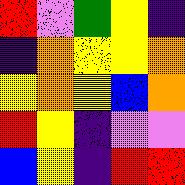[["red", "violet", "green", "yellow", "indigo"], ["indigo", "orange", "yellow", "yellow", "orange"], ["yellow", "orange", "yellow", "blue", "orange"], ["red", "yellow", "indigo", "violet", "violet"], ["blue", "yellow", "indigo", "red", "red"]]